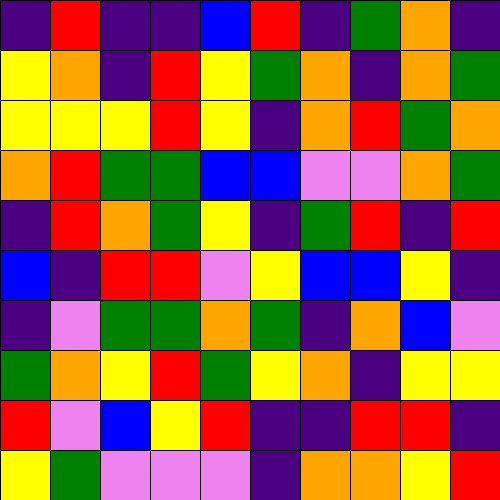[["indigo", "red", "indigo", "indigo", "blue", "red", "indigo", "green", "orange", "indigo"], ["yellow", "orange", "indigo", "red", "yellow", "green", "orange", "indigo", "orange", "green"], ["yellow", "yellow", "yellow", "red", "yellow", "indigo", "orange", "red", "green", "orange"], ["orange", "red", "green", "green", "blue", "blue", "violet", "violet", "orange", "green"], ["indigo", "red", "orange", "green", "yellow", "indigo", "green", "red", "indigo", "red"], ["blue", "indigo", "red", "red", "violet", "yellow", "blue", "blue", "yellow", "indigo"], ["indigo", "violet", "green", "green", "orange", "green", "indigo", "orange", "blue", "violet"], ["green", "orange", "yellow", "red", "green", "yellow", "orange", "indigo", "yellow", "yellow"], ["red", "violet", "blue", "yellow", "red", "indigo", "indigo", "red", "red", "indigo"], ["yellow", "green", "violet", "violet", "violet", "indigo", "orange", "orange", "yellow", "red"]]